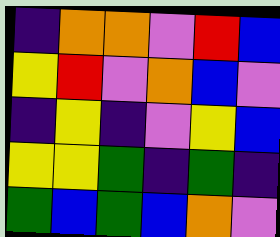[["indigo", "orange", "orange", "violet", "red", "blue"], ["yellow", "red", "violet", "orange", "blue", "violet"], ["indigo", "yellow", "indigo", "violet", "yellow", "blue"], ["yellow", "yellow", "green", "indigo", "green", "indigo"], ["green", "blue", "green", "blue", "orange", "violet"]]